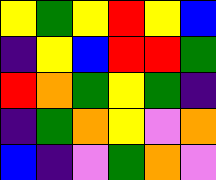[["yellow", "green", "yellow", "red", "yellow", "blue"], ["indigo", "yellow", "blue", "red", "red", "green"], ["red", "orange", "green", "yellow", "green", "indigo"], ["indigo", "green", "orange", "yellow", "violet", "orange"], ["blue", "indigo", "violet", "green", "orange", "violet"]]